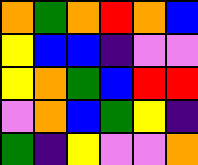[["orange", "green", "orange", "red", "orange", "blue"], ["yellow", "blue", "blue", "indigo", "violet", "violet"], ["yellow", "orange", "green", "blue", "red", "red"], ["violet", "orange", "blue", "green", "yellow", "indigo"], ["green", "indigo", "yellow", "violet", "violet", "orange"]]